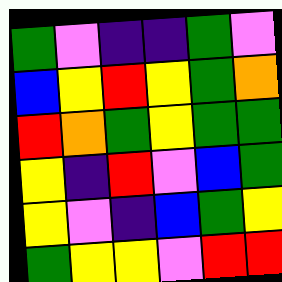[["green", "violet", "indigo", "indigo", "green", "violet"], ["blue", "yellow", "red", "yellow", "green", "orange"], ["red", "orange", "green", "yellow", "green", "green"], ["yellow", "indigo", "red", "violet", "blue", "green"], ["yellow", "violet", "indigo", "blue", "green", "yellow"], ["green", "yellow", "yellow", "violet", "red", "red"]]